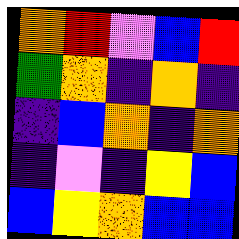[["orange", "red", "violet", "blue", "red"], ["green", "orange", "indigo", "orange", "indigo"], ["indigo", "blue", "orange", "indigo", "orange"], ["indigo", "violet", "indigo", "yellow", "blue"], ["blue", "yellow", "orange", "blue", "blue"]]